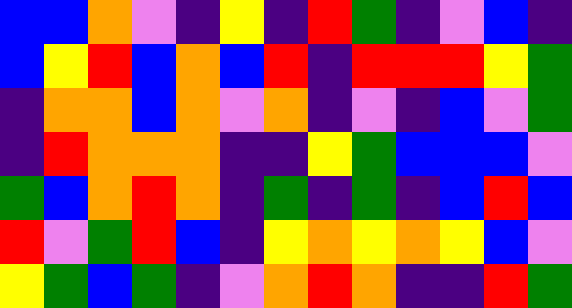[["blue", "blue", "orange", "violet", "indigo", "yellow", "indigo", "red", "green", "indigo", "violet", "blue", "indigo"], ["blue", "yellow", "red", "blue", "orange", "blue", "red", "indigo", "red", "red", "red", "yellow", "green"], ["indigo", "orange", "orange", "blue", "orange", "violet", "orange", "indigo", "violet", "indigo", "blue", "violet", "green"], ["indigo", "red", "orange", "orange", "orange", "indigo", "indigo", "yellow", "green", "blue", "blue", "blue", "violet"], ["green", "blue", "orange", "red", "orange", "indigo", "green", "indigo", "green", "indigo", "blue", "red", "blue"], ["red", "violet", "green", "red", "blue", "indigo", "yellow", "orange", "yellow", "orange", "yellow", "blue", "violet"], ["yellow", "green", "blue", "green", "indigo", "violet", "orange", "red", "orange", "indigo", "indigo", "red", "green"]]